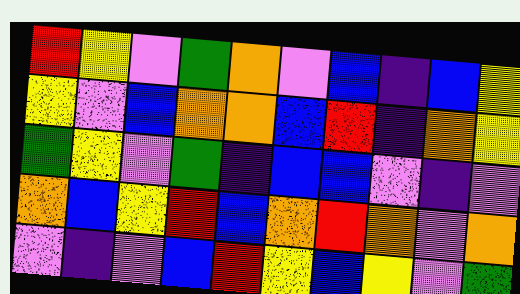[["red", "yellow", "violet", "green", "orange", "violet", "blue", "indigo", "blue", "yellow"], ["yellow", "violet", "blue", "orange", "orange", "blue", "red", "indigo", "orange", "yellow"], ["green", "yellow", "violet", "green", "indigo", "blue", "blue", "violet", "indigo", "violet"], ["orange", "blue", "yellow", "red", "blue", "orange", "red", "orange", "violet", "orange"], ["violet", "indigo", "violet", "blue", "red", "yellow", "blue", "yellow", "violet", "green"]]